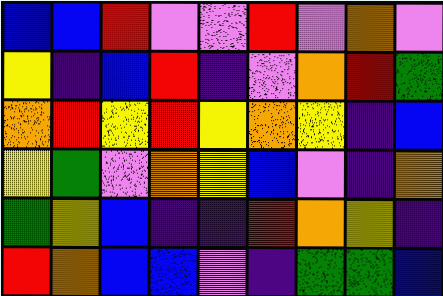[["blue", "blue", "red", "violet", "violet", "red", "violet", "orange", "violet"], ["yellow", "indigo", "blue", "red", "indigo", "violet", "orange", "red", "green"], ["orange", "red", "yellow", "red", "yellow", "orange", "yellow", "indigo", "blue"], ["yellow", "green", "violet", "orange", "yellow", "blue", "violet", "indigo", "orange"], ["green", "yellow", "blue", "indigo", "indigo", "red", "orange", "yellow", "indigo"], ["red", "orange", "blue", "blue", "violet", "indigo", "green", "green", "blue"]]